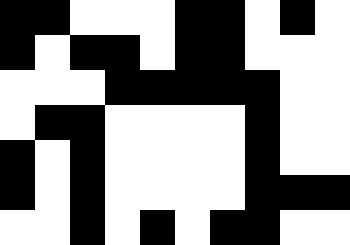[["black", "black", "white", "white", "white", "black", "black", "white", "black", "white"], ["black", "white", "black", "black", "white", "black", "black", "white", "white", "white"], ["white", "white", "white", "black", "black", "black", "black", "black", "white", "white"], ["white", "black", "black", "white", "white", "white", "white", "black", "white", "white"], ["black", "white", "black", "white", "white", "white", "white", "black", "white", "white"], ["black", "white", "black", "white", "white", "white", "white", "black", "black", "black"], ["white", "white", "black", "white", "black", "white", "black", "black", "white", "white"]]